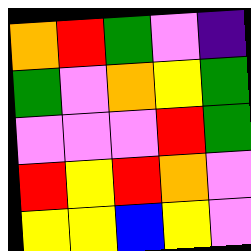[["orange", "red", "green", "violet", "indigo"], ["green", "violet", "orange", "yellow", "green"], ["violet", "violet", "violet", "red", "green"], ["red", "yellow", "red", "orange", "violet"], ["yellow", "yellow", "blue", "yellow", "violet"]]